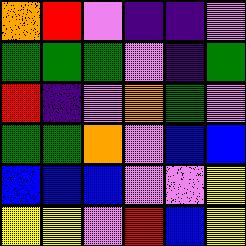[["orange", "red", "violet", "indigo", "indigo", "violet"], ["green", "green", "green", "violet", "indigo", "green"], ["red", "indigo", "violet", "orange", "green", "violet"], ["green", "green", "orange", "violet", "blue", "blue"], ["blue", "blue", "blue", "violet", "violet", "yellow"], ["yellow", "yellow", "violet", "red", "blue", "yellow"]]